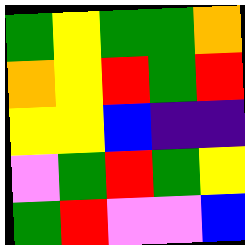[["green", "yellow", "green", "green", "orange"], ["orange", "yellow", "red", "green", "red"], ["yellow", "yellow", "blue", "indigo", "indigo"], ["violet", "green", "red", "green", "yellow"], ["green", "red", "violet", "violet", "blue"]]